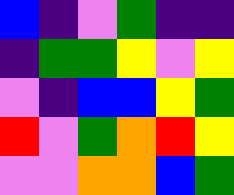[["blue", "indigo", "violet", "green", "indigo", "indigo"], ["indigo", "green", "green", "yellow", "violet", "yellow"], ["violet", "indigo", "blue", "blue", "yellow", "green"], ["red", "violet", "green", "orange", "red", "yellow"], ["violet", "violet", "orange", "orange", "blue", "green"]]